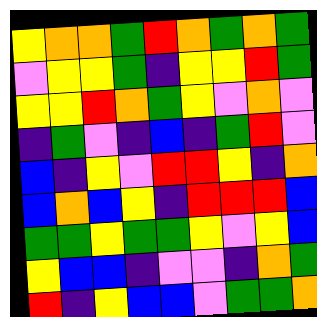[["yellow", "orange", "orange", "green", "red", "orange", "green", "orange", "green"], ["violet", "yellow", "yellow", "green", "indigo", "yellow", "yellow", "red", "green"], ["yellow", "yellow", "red", "orange", "green", "yellow", "violet", "orange", "violet"], ["indigo", "green", "violet", "indigo", "blue", "indigo", "green", "red", "violet"], ["blue", "indigo", "yellow", "violet", "red", "red", "yellow", "indigo", "orange"], ["blue", "orange", "blue", "yellow", "indigo", "red", "red", "red", "blue"], ["green", "green", "yellow", "green", "green", "yellow", "violet", "yellow", "blue"], ["yellow", "blue", "blue", "indigo", "violet", "violet", "indigo", "orange", "green"], ["red", "indigo", "yellow", "blue", "blue", "violet", "green", "green", "orange"]]